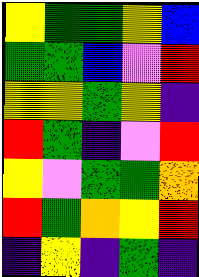[["yellow", "green", "green", "yellow", "blue"], ["green", "green", "blue", "violet", "red"], ["yellow", "yellow", "green", "yellow", "indigo"], ["red", "green", "indigo", "violet", "red"], ["yellow", "violet", "green", "green", "orange"], ["red", "green", "orange", "yellow", "red"], ["indigo", "yellow", "indigo", "green", "indigo"]]